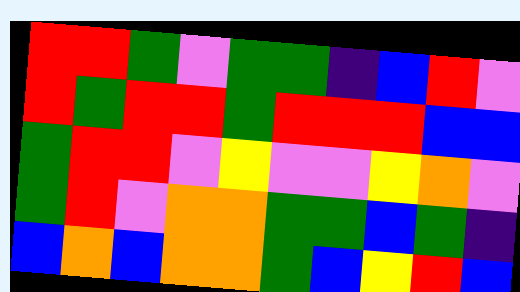[["red", "red", "green", "violet", "green", "green", "indigo", "blue", "red", "violet"], ["red", "green", "red", "red", "green", "red", "red", "red", "blue", "blue"], ["green", "red", "red", "violet", "yellow", "violet", "violet", "yellow", "orange", "violet"], ["green", "red", "violet", "orange", "orange", "green", "green", "blue", "green", "indigo"], ["blue", "orange", "blue", "orange", "orange", "green", "blue", "yellow", "red", "blue"]]